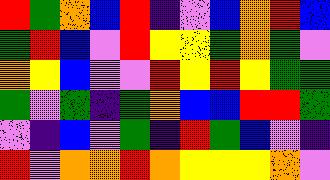[["red", "green", "orange", "blue", "red", "indigo", "violet", "blue", "orange", "red", "blue"], ["green", "red", "blue", "violet", "red", "yellow", "yellow", "green", "orange", "green", "violet"], ["orange", "yellow", "blue", "violet", "violet", "red", "yellow", "red", "yellow", "green", "green"], ["green", "violet", "green", "indigo", "green", "orange", "blue", "blue", "red", "red", "green"], ["violet", "indigo", "blue", "violet", "green", "indigo", "red", "green", "blue", "violet", "indigo"], ["red", "violet", "orange", "orange", "red", "orange", "yellow", "yellow", "yellow", "orange", "violet"]]